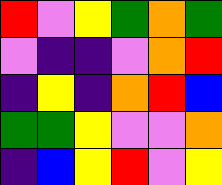[["red", "violet", "yellow", "green", "orange", "green"], ["violet", "indigo", "indigo", "violet", "orange", "red"], ["indigo", "yellow", "indigo", "orange", "red", "blue"], ["green", "green", "yellow", "violet", "violet", "orange"], ["indigo", "blue", "yellow", "red", "violet", "yellow"]]